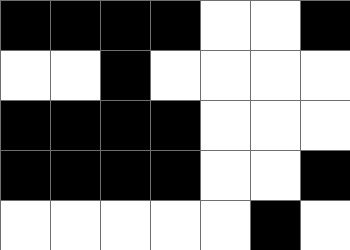[["black", "black", "black", "black", "white", "white", "black"], ["white", "white", "black", "white", "white", "white", "white"], ["black", "black", "black", "black", "white", "white", "white"], ["black", "black", "black", "black", "white", "white", "black"], ["white", "white", "white", "white", "white", "black", "white"]]